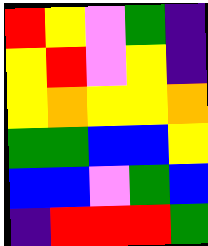[["red", "yellow", "violet", "green", "indigo"], ["yellow", "red", "violet", "yellow", "indigo"], ["yellow", "orange", "yellow", "yellow", "orange"], ["green", "green", "blue", "blue", "yellow"], ["blue", "blue", "violet", "green", "blue"], ["indigo", "red", "red", "red", "green"]]